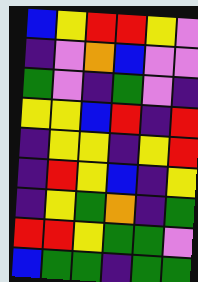[["blue", "yellow", "red", "red", "yellow", "violet"], ["indigo", "violet", "orange", "blue", "violet", "violet"], ["green", "violet", "indigo", "green", "violet", "indigo"], ["yellow", "yellow", "blue", "red", "indigo", "red"], ["indigo", "yellow", "yellow", "indigo", "yellow", "red"], ["indigo", "red", "yellow", "blue", "indigo", "yellow"], ["indigo", "yellow", "green", "orange", "indigo", "green"], ["red", "red", "yellow", "green", "green", "violet"], ["blue", "green", "green", "indigo", "green", "green"]]